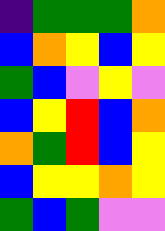[["indigo", "green", "green", "green", "orange"], ["blue", "orange", "yellow", "blue", "yellow"], ["green", "blue", "violet", "yellow", "violet"], ["blue", "yellow", "red", "blue", "orange"], ["orange", "green", "red", "blue", "yellow"], ["blue", "yellow", "yellow", "orange", "yellow"], ["green", "blue", "green", "violet", "violet"]]